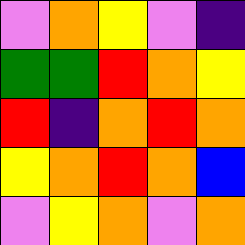[["violet", "orange", "yellow", "violet", "indigo"], ["green", "green", "red", "orange", "yellow"], ["red", "indigo", "orange", "red", "orange"], ["yellow", "orange", "red", "orange", "blue"], ["violet", "yellow", "orange", "violet", "orange"]]